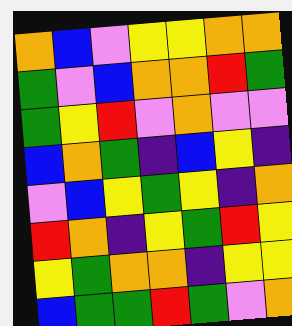[["orange", "blue", "violet", "yellow", "yellow", "orange", "orange"], ["green", "violet", "blue", "orange", "orange", "red", "green"], ["green", "yellow", "red", "violet", "orange", "violet", "violet"], ["blue", "orange", "green", "indigo", "blue", "yellow", "indigo"], ["violet", "blue", "yellow", "green", "yellow", "indigo", "orange"], ["red", "orange", "indigo", "yellow", "green", "red", "yellow"], ["yellow", "green", "orange", "orange", "indigo", "yellow", "yellow"], ["blue", "green", "green", "red", "green", "violet", "orange"]]